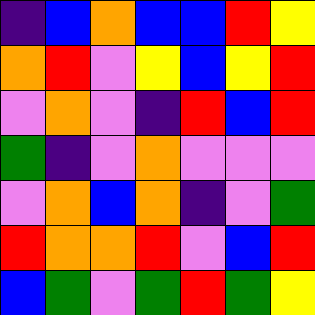[["indigo", "blue", "orange", "blue", "blue", "red", "yellow"], ["orange", "red", "violet", "yellow", "blue", "yellow", "red"], ["violet", "orange", "violet", "indigo", "red", "blue", "red"], ["green", "indigo", "violet", "orange", "violet", "violet", "violet"], ["violet", "orange", "blue", "orange", "indigo", "violet", "green"], ["red", "orange", "orange", "red", "violet", "blue", "red"], ["blue", "green", "violet", "green", "red", "green", "yellow"]]